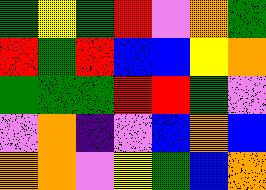[["green", "yellow", "green", "red", "violet", "orange", "green"], ["red", "green", "red", "blue", "blue", "yellow", "orange"], ["green", "green", "green", "red", "red", "green", "violet"], ["violet", "orange", "indigo", "violet", "blue", "orange", "blue"], ["orange", "orange", "violet", "yellow", "green", "blue", "orange"]]